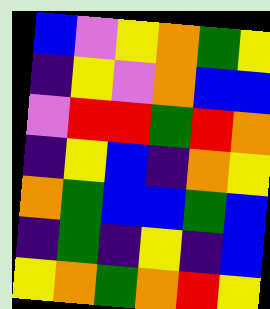[["blue", "violet", "yellow", "orange", "green", "yellow"], ["indigo", "yellow", "violet", "orange", "blue", "blue"], ["violet", "red", "red", "green", "red", "orange"], ["indigo", "yellow", "blue", "indigo", "orange", "yellow"], ["orange", "green", "blue", "blue", "green", "blue"], ["indigo", "green", "indigo", "yellow", "indigo", "blue"], ["yellow", "orange", "green", "orange", "red", "yellow"]]